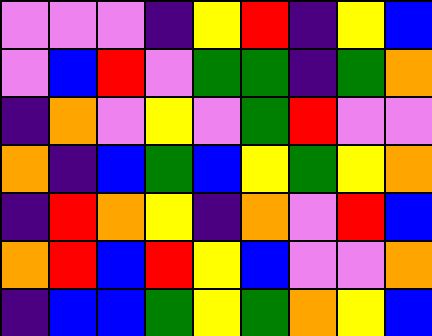[["violet", "violet", "violet", "indigo", "yellow", "red", "indigo", "yellow", "blue"], ["violet", "blue", "red", "violet", "green", "green", "indigo", "green", "orange"], ["indigo", "orange", "violet", "yellow", "violet", "green", "red", "violet", "violet"], ["orange", "indigo", "blue", "green", "blue", "yellow", "green", "yellow", "orange"], ["indigo", "red", "orange", "yellow", "indigo", "orange", "violet", "red", "blue"], ["orange", "red", "blue", "red", "yellow", "blue", "violet", "violet", "orange"], ["indigo", "blue", "blue", "green", "yellow", "green", "orange", "yellow", "blue"]]